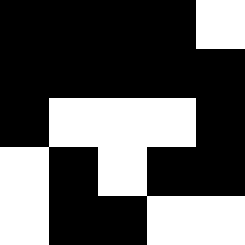[["black", "black", "black", "black", "white"], ["black", "black", "black", "black", "black"], ["black", "white", "white", "white", "black"], ["white", "black", "white", "black", "black"], ["white", "black", "black", "white", "white"]]